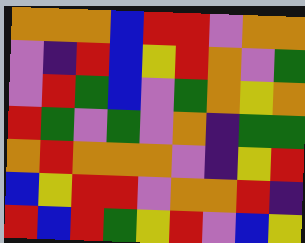[["orange", "orange", "orange", "blue", "red", "red", "violet", "orange", "orange"], ["violet", "indigo", "red", "blue", "yellow", "red", "orange", "violet", "green"], ["violet", "red", "green", "blue", "violet", "green", "orange", "yellow", "orange"], ["red", "green", "violet", "green", "violet", "orange", "indigo", "green", "green"], ["orange", "red", "orange", "orange", "orange", "violet", "indigo", "yellow", "red"], ["blue", "yellow", "red", "red", "violet", "orange", "orange", "red", "indigo"], ["red", "blue", "red", "green", "yellow", "red", "violet", "blue", "yellow"]]